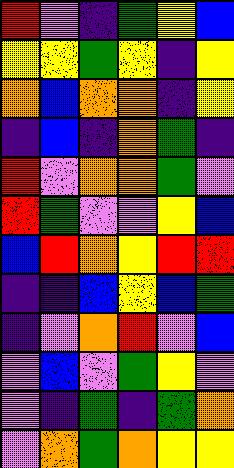[["red", "violet", "indigo", "green", "yellow", "blue"], ["yellow", "yellow", "green", "yellow", "indigo", "yellow"], ["orange", "blue", "orange", "orange", "indigo", "yellow"], ["indigo", "blue", "indigo", "orange", "green", "indigo"], ["red", "violet", "orange", "orange", "green", "violet"], ["red", "green", "violet", "violet", "yellow", "blue"], ["blue", "red", "orange", "yellow", "red", "red"], ["indigo", "indigo", "blue", "yellow", "blue", "green"], ["indigo", "violet", "orange", "red", "violet", "blue"], ["violet", "blue", "violet", "green", "yellow", "violet"], ["violet", "indigo", "green", "indigo", "green", "orange"], ["violet", "orange", "green", "orange", "yellow", "yellow"]]